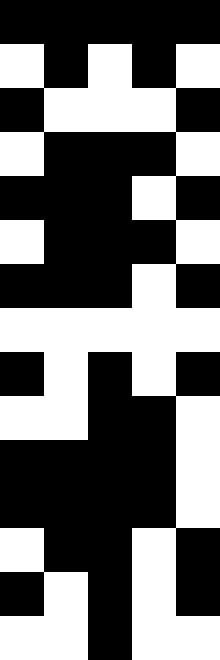[["black", "black", "black", "black", "black"], ["white", "black", "white", "black", "white"], ["black", "white", "white", "white", "black"], ["white", "black", "black", "black", "white"], ["black", "black", "black", "white", "black"], ["white", "black", "black", "black", "white"], ["black", "black", "black", "white", "black"], ["white", "white", "white", "white", "white"], ["black", "white", "black", "white", "black"], ["white", "white", "black", "black", "white"], ["black", "black", "black", "black", "white"], ["black", "black", "black", "black", "white"], ["white", "black", "black", "white", "black"], ["black", "white", "black", "white", "black"], ["white", "white", "black", "white", "white"]]